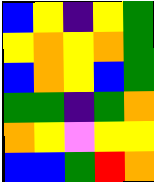[["blue", "yellow", "indigo", "yellow", "green"], ["yellow", "orange", "yellow", "orange", "green"], ["blue", "orange", "yellow", "blue", "green"], ["green", "green", "indigo", "green", "orange"], ["orange", "yellow", "violet", "yellow", "yellow"], ["blue", "blue", "green", "red", "orange"]]